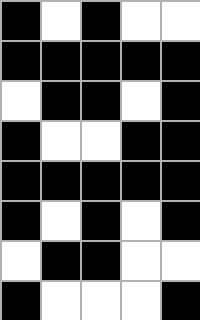[["black", "white", "black", "white", "white"], ["black", "black", "black", "black", "black"], ["white", "black", "black", "white", "black"], ["black", "white", "white", "black", "black"], ["black", "black", "black", "black", "black"], ["black", "white", "black", "white", "black"], ["white", "black", "black", "white", "white"], ["black", "white", "white", "white", "black"]]